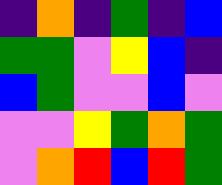[["indigo", "orange", "indigo", "green", "indigo", "blue"], ["green", "green", "violet", "yellow", "blue", "indigo"], ["blue", "green", "violet", "violet", "blue", "violet"], ["violet", "violet", "yellow", "green", "orange", "green"], ["violet", "orange", "red", "blue", "red", "green"]]